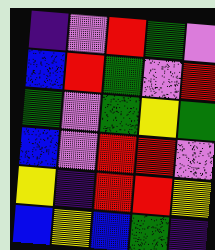[["indigo", "violet", "red", "green", "violet"], ["blue", "red", "green", "violet", "red"], ["green", "violet", "green", "yellow", "green"], ["blue", "violet", "red", "red", "violet"], ["yellow", "indigo", "red", "red", "yellow"], ["blue", "yellow", "blue", "green", "indigo"]]